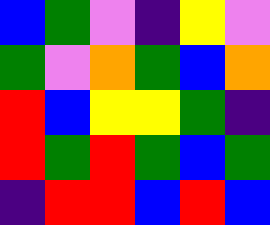[["blue", "green", "violet", "indigo", "yellow", "violet"], ["green", "violet", "orange", "green", "blue", "orange"], ["red", "blue", "yellow", "yellow", "green", "indigo"], ["red", "green", "red", "green", "blue", "green"], ["indigo", "red", "red", "blue", "red", "blue"]]